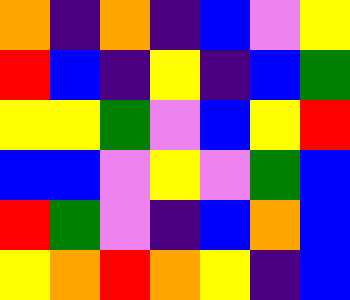[["orange", "indigo", "orange", "indigo", "blue", "violet", "yellow"], ["red", "blue", "indigo", "yellow", "indigo", "blue", "green"], ["yellow", "yellow", "green", "violet", "blue", "yellow", "red"], ["blue", "blue", "violet", "yellow", "violet", "green", "blue"], ["red", "green", "violet", "indigo", "blue", "orange", "blue"], ["yellow", "orange", "red", "orange", "yellow", "indigo", "blue"]]